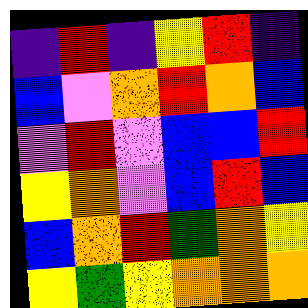[["indigo", "red", "indigo", "yellow", "red", "indigo"], ["blue", "violet", "orange", "red", "orange", "blue"], ["violet", "red", "violet", "blue", "blue", "red"], ["yellow", "orange", "violet", "blue", "red", "blue"], ["blue", "orange", "red", "green", "orange", "yellow"], ["yellow", "green", "yellow", "orange", "orange", "orange"]]